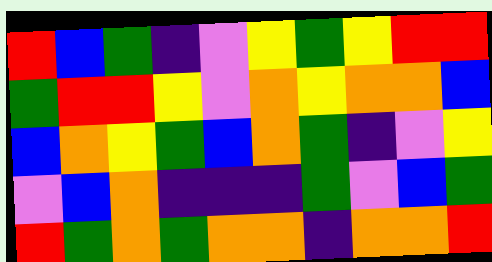[["red", "blue", "green", "indigo", "violet", "yellow", "green", "yellow", "red", "red"], ["green", "red", "red", "yellow", "violet", "orange", "yellow", "orange", "orange", "blue"], ["blue", "orange", "yellow", "green", "blue", "orange", "green", "indigo", "violet", "yellow"], ["violet", "blue", "orange", "indigo", "indigo", "indigo", "green", "violet", "blue", "green"], ["red", "green", "orange", "green", "orange", "orange", "indigo", "orange", "orange", "red"]]